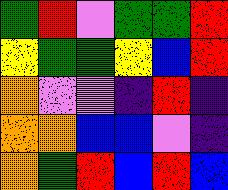[["green", "red", "violet", "green", "green", "red"], ["yellow", "green", "green", "yellow", "blue", "red"], ["orange", "violet", "violet", "indigo", "red", "indigo"], ["orange", "orange", "blue", "blue", "violet", "indigo"], ["orange", "green", "red", "blue", "red", "blue"]]